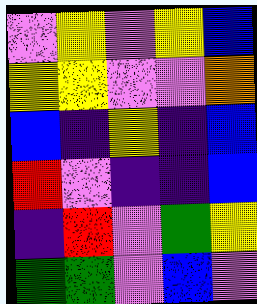[["violet", "yellow", "violet", "yellow", "blue"], ["yellow", "yellow", "violet", "violet", "orange"], ["blue", "indigo", "yellow", "indigo", "blue"], ["red", "violet", "indigo", "indigo", "blue"], ["indigo", "red", "violet", "green", "yellow"], ["green", "green", "violet", "blue", "violet"]]